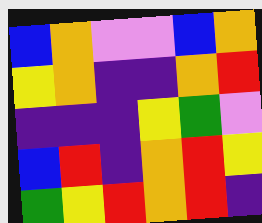[["blue", "orange", "violet", "violet", "blue", "orange"], ["yellow", "orange", "indigo", "indigo", "orange", "red"], ["indigo", "indigo", "indigo", "yellow", "green", "violet"], ["blue", "red", "indigo", "orange", "red", "yellow"], ["green", "yellow", "red", "orange", "red", "indigo"]]